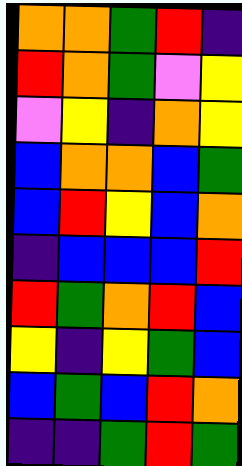[["orange", "orange", "green", "red", "indigo"], ["red", "orange", "green", "violet", "yellow"], ["violet", "yellow", "indigo", "orange", "yellow"], ["blue", "orange", "orange", "blue", "green"], ["blue", "red", "yellow", "blue", "orange"], ["indigo", "blue", "blue", "blue", "red"], ["red", "green", "orange", "red", "blue"], ["yellow", "indigo", "yellow", "green", "blue"], ["blue", "green", "blue", "red", "orange"], ["indigo", "indigo", "green", "red", "green"]]